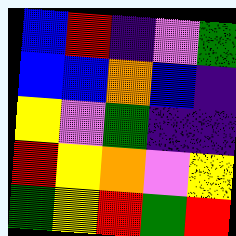[["blue", "red", "indigo", "violet", "green"], ["blue", "blue", "orange", "blue", "indigo"], ["yellow", "violet", "green", "indigo", "indigo"], ["red", "yellow", "orange", "violet", "yellow"], ["green", "yellow", "red", "green", "red"]]